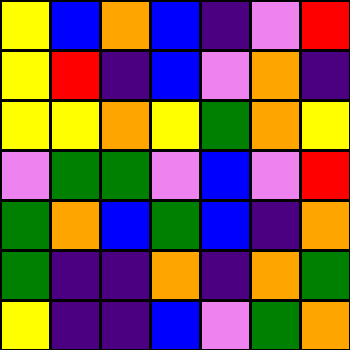[["yellow", "blue", "orange", "blue", "indigo", "violet", "red"], ["yellow", "red", "indigo", "blue", "violet", "orange", "indigo"], ["yellow", "yellow", "orange", "yellow", "green", "orange", "yellow"], ["violet", "green", "green", "violet", "blue", "violet", "red"], ["green", "orange", "blue", "green", "blue", "indigo", "orange"], ["green", "indigo", "indigo", "orange", "indigo", "orange", "green"], ["yellow", "indigo", "indigo", "blue", "violet", "green", "orange"]]